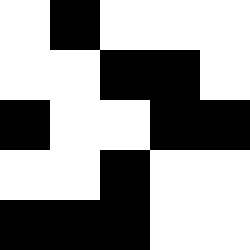[["white", "black", "white", "white", "white"], ["white", "white", "black", "black", "white"], ["black", "white", "white", "black", "black"], ["white", "white", "black", "white", "white"], ["black", "black", "black", "white", "white"]]